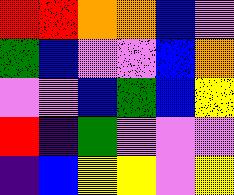[["red", "red", "orange", "orange", "blue", "violet"], ["green", "blue", "violet", "violet", "blue", "orange"], ["violet", "violet", "blue", "green", "blue", "yellow"], ["red", "indigo", "green", "violet", "violet", "violet"], ["indigo", "blue", "yellow", "yellow", "violet", "yellow"]]